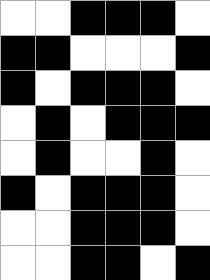[["white", "white", "black", "black", "black", "white"], ["black", "black", "white", "white", "white", "black"], ["black", "white", "black", "black", "black", "white"], ["white", "black", "white", "black", "black", "black"], ["white", "black", "white", "white", "black", "white"], ["black", "white", "black", "black", "black", "white"], ["white", "white", "black", "black", "black", "white"], ["white", "white", "black", "black", "white", "black"]]